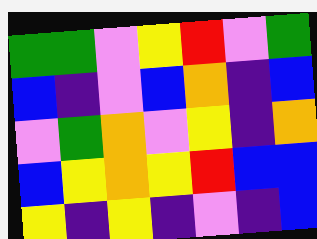[["green", "green", "violet", "yellow", "red", "violet", "green"], ["blue", "indigo", "violet", "blue", "orange", "indigo", "blue"], ["violet", "green", "orange", "violet", "yellow", "indigo", "orange"], ["blue", "yellow", "orange", "yellow", "red", "blue", "blue"], ["yellow", "indigo", "yellow", "indigo", "violet", "indigo", "blue"]]